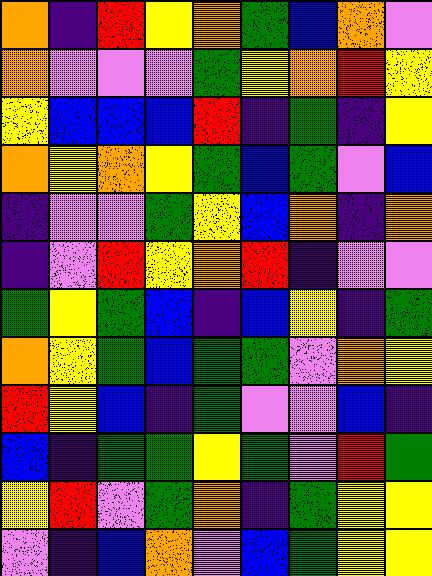[["orange", "indigo", "red", "yellow", "orange", "green", "blue", "orange", "violet"], ["orange", "violet", "violet", "violet", "green", "yellow", "orange", "red", "yellow"], ["yellow", "blue", "blue", "blue", "red", "indigo", "green", "indigo", "yellow"], ["orange", "yellow", "orange", "yellow", "green", "blue", "green", "violet", "blue"], ["indigo", "violet", "violet", "green", "yellow", "blue", "orange", "indigo", "orange"], ["indigo", "violet", "red", "yellow", "orange", "red", "indigo", "violet", "violet"], ["green", "yellow", "green", "blue", "indigo", "blue", "yellow", "indigo", "green"], ["orange", "yellow", "green", "blue", "green", "green", "violet", "orange", "yellow"], ["red", "yellow", "blue", "indigo", "green", "violet", "violet", "blue", "indigo"], ["blue", "indigo", "green", "green", "yellow", "green", "violet", "red", "green"], ["yellow", "red", "violet", "green", "orange", "indigo", "green", "yellow", "yellow"], ["violet", "indigo", "blue", "orange", "violet", "blue", "green", "yellow", "yellow"]]